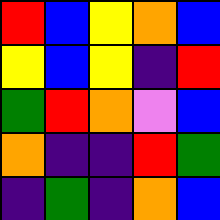[["red", "blue", "yellow", "orange", "blue"], ["yellow", "blue", "yellow", "indigo", "red"], ["green", "red", "orange", "violet", "blue"], ["orange", "indigo", "indigo", "red", "green"], ["indigo", "green", "indigo", "orange", "blue"]]